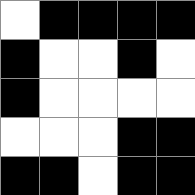[["white", "black", "black", "black", "black"], ["black", "white", "white", "black", "white"], ["black", "white", "white", "white", "white"], ["white", "white", "white", "black", "black"], ["black", "black", "white", "black", "black"]]